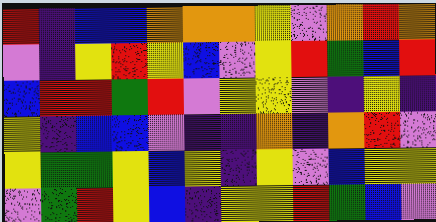[["red", "indigo", "blue", "blue", "orange", "orange", "orange", "yellow", "violet", "orange", "red", "orange"], ["violet", "indigo", "yellow", "red", "yellow", "blue", "violet", "yellow", "red", "green", "blue", "red"], ["blue", "red", "red", "green", "red", "violet", "yellow", "yellow", "violet", "indigo", "yellow", "indigo"], ["yellow", "indigo", "blue", "blue", "violet", "indigo", "indigo", "orange", "indigo", "orange", "red", "violet"], ["yellow", "green", "green", "yellow", "blue", "yellow", "indigo", "yellow", "violet", "blue", "yellow", "yellow"], ["violet", "green", "red", "yellow", "blue", "indigo", "yellow", "yellow", "red", "green", "blue", "violet"]]